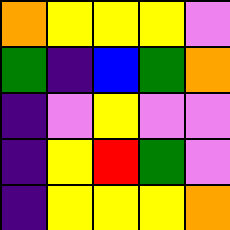[["orange", "yellow", "yellow", "yellow", "violet"], ["green", "indigo", "blue", "green", "orange"], ["indigo", "violet", "yellow", "violet", "violet"], ["indigo", "yellow", "red", "green", "violet"], ["indigo", "yellow", "yellow", "yellow", "orange"]]